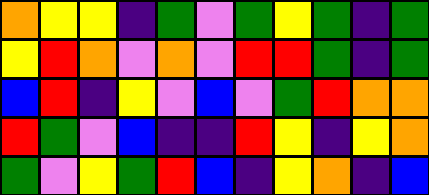[["orange", "yellow", "yellow", "indigo", "green", "violet", "green", "yellow", "green", "indigo", "green"], ["yellow", "red", "orange", "violet", "orange", "violet", "red", "red", "green", "indigo", "green"], ["blue", "red", "indigo", "yellow", "violet", "blue", "violet", "green", "red", "orange", "orange"], ["red", "green", "violet", "blue", "indigo", "indigo", "red", "yellow", "indigo", "yellow", "orange"], ["green", "violet", "yellow", "green", "red", "blue", "indigo", "yellow", "orange", "indigo", "blue"]]